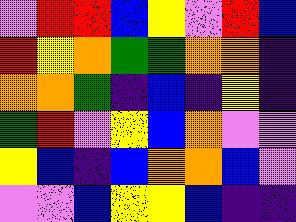[["violet", "red", "red", "blue", "yellow", "violet", "red", "blue"], ["red", "yellow", "orange", "green", "green", "orange", "orange", "indigo"], ["orange", "orange", "green", "indigo", "blue", "indigo", "yellow", "indigo"], ["green", "red", "violet", "yellow", "blue", "orange", "violet", "violet"], ["yellow", "blue", "indigo", "blue", "orange", "orange", "blue", "violet"], ["violet", "violet", "blue", "yellow", "yellow", "blue", "indigo", "indigo"]]